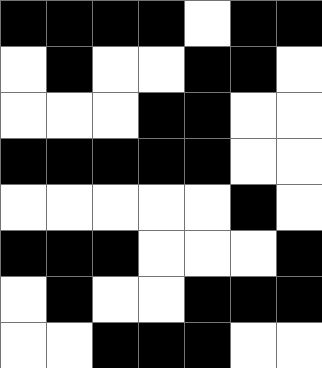[["black", "black", "black", "black", "white", "black", "black"], ["white", "black", "white", "white", "black", "black", "white"], ["white", "white", "white", "black", "black", "white", "white"], ["black", "black", "black", "black", "black", "white", "white"], ["white", "white", "white", "white", "white", "black", "white"], ["black", "black", "black", "white", "white", "white", "black"], ["white", "black", "white", "white", "black", "black", "black"], ["white", "white", "black", "black", "black", "white", "white"]]